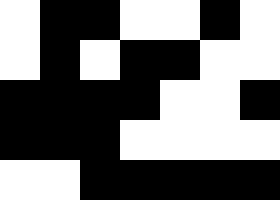[["white", "black", "black", "white", "white", "black", "white"], ["white", "black", "white", "black", "black", "white", "white"], ["black", "black", "black", "black", "white", "white", "black"], ["black", "black", "black", "white", "white", "white", "white"], ["white", "white", "black", "black", "black", "black", "black"]]